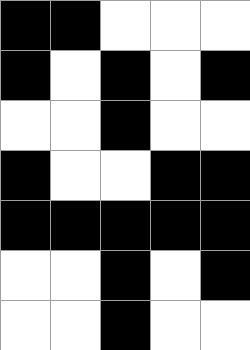[["black", "black", "white", "white", "white"], ["black", "white", "black", "white", "black"], ["white", "white", "black", "white", "white"], ["black", "white", "white", "black", "black"], ["black", "black", "black", "black", "black"], ["white", "white", "black", "white", "black"], ["white", "white", "black", "white", "white"]]